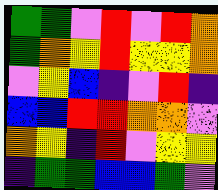[["green", "green", "violet", "red", "violet", "red", "orange"], ["green", "orange", "yellow", "red", "yellow", "yellow", "orange"], ["violet", "yellow", "blue", "indigo", "violet", "red", "indigo"], ["blue", "blue", "red", "red", "orange", "orange", "violet"], ["orange", "yellow", "indigo", "red", "violet", "yellow", "yellow"], ["indigo", "green", "green", "blue", "blue", "green", "violet"]]